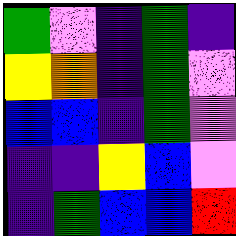[["green", "violet", "indigo", "green", "indigo"], ["yellow", "orange", "indigo", "green", "violet"], ["blue", "blue", "indigo", "green", "violet"], ["indigo", "indigo", "yellow", "blue", "violet"], ["indigo", "green", "blue", "blue", "red"]]